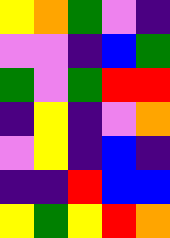[["yellow", "orange", "green", "violet", "indigo"], ["violet", "violet", "indigo", "blue", "green"], ["green", "violet", "green", "red", "red"], ["indigo", "yellow", "indigo", "violet", "orange"], ["violet", "yellow", "indigo", "blue", "indigo"], ["indigo", "indigo", "red", "blue", "blue"], ["yellow", "green", "yellow", "red", "orange"]]